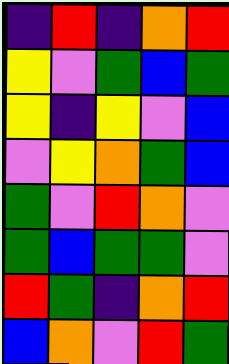[["indigo", "red", "indigo", "orange", "red"], ["yellow", "violet", "green", "blue", "green"], ["yellow", "indigo", "yellow", "violet", "blue"], ["violet", "yellow", "orange", "green", "blue"], ["green", "violet", "red", "orange", "violet"], ["green", "blue", "green", "green", "violet"], ["red", "green", "indigo", "orange", "red"], ["blue", "orange", "violet", "red", "green"]]